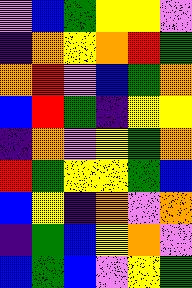[["violet", "blue", "green", "yellow", "yellow", "violet"], ["indigo", "orange", "yellow", "orange", "red", "green"], ["orange", "red", "violet", "blue", "green", "orange"], ["blue", "red", "green", "indigo", "yellow", "yellow"], ["indigo", "orange", "violet", "yellow", "green", "orange"], ["red", "green", "yellow", "yellow", "green", "blue"], ["blue", "yellow", "indigo", "orange", "violet", "orange"], ["indigo", "green", "blue", "yellow", "orange", "violet"], ["blue", "green", "blue", "violet", "yellow", "green"]]